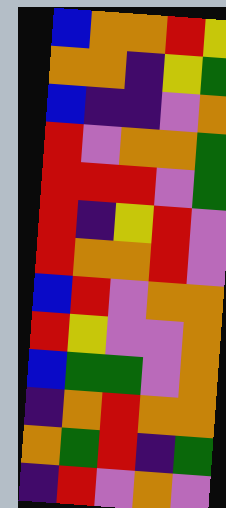[["blue", "orange", "orange", "red", "yellow"], ["orange", "orange", "indigo", "yellow", "green"], ["blue", "indigo", "indigo", "violet", "orange"], ["red", "violet", "orange", "orange", "green"], ["red", "red", "red", "violet", "green"], ["red", "indigo", "yellow", "red", "violet"], ["red", "orange", "orange", "red", "violet"], ["blue", "red", "violet", "orange", "orange"], ["red", "yellow", "violet", "violet", "orange"], ["blue", "green", "green", "violet", "orange"], ["indigo", "orange", "red", "orange", "orange"], ["orange", "green", "red", "indigo", "green"], ["indigo", "red", "violet", "orange", "violet"]]